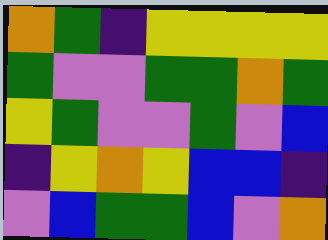[["orange", "green", "indigo", "yellow", "yellow", "yellow", "yellow"], ["green", "violet", "violet", "green", "green", "orange", "green"], ["yellow", "green", "violet", "violet", "green", "violet", "blue"], ["indigo", "yellow", "orange", "yellow", "blue", "blue", "indigo"], ["violet", "blue", "green", "green", "blue", "violet", "orange"]]